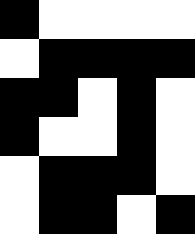[["black", "white", "white", "white", "white"], ["white", "black", "black", "black", "black"], ["black", "black", "white", "black", "white"], ["black", "white", "white", "black", "white"], ["white", "black", "black", "black", "white"], ["white", "black", "black", "white", "black"]]